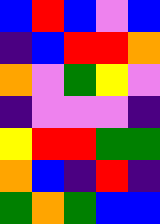[["blue", "red", "blue", "violet", "blue"], ["indigo", "blue", "red", "red", "orange"], ["orange", "violet", "green", "yellow", "violet"], ["indigo", "violet", "violet", "violet", "indigo"], ["yellow", "red", "red", "green", "green"], ["orange", "blue", "indigo", "red", "indigo"], ["green", "orange", "green", "blue", "blue"]]